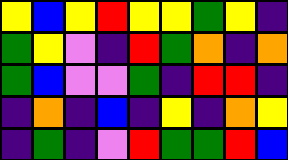[["yellow", "blue", "yellow", "red", "yellow", "yellow", "green", "yellow", "indigo"], ["green", "yellow", "violet", "indigo", "red", "green", "orange", "indigo", "orange"], ["green", "blue", "violet", "violet", "green", "indigo", "red", "red", "indigo"], ["indigo", "orange", "indigo", "blue", "indigo", "yellow", "indigo", "orange", "yellow"], ["indigo", "green", "indigo", "violet", "red", "green", "green", "red", "blue"]]